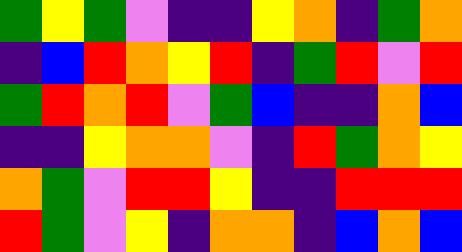[["green", "yellow", "green", "violet", "indigo", "indigo", "yellow", "orange", "indigo", "green", "orange"], ["indigo", "blue", "red", "orange", "yellow", "red", "indigo", "green", "red", "violet", "red"], ["green", "red", "orange", "red", "violet", "green", "blue", "indigo", "indigo", "orange", "blue"], ["indigo", "indigo", "yellow", "orange", "orange", "violet", "indigo", "red", "green", "orange", "yellow"], ["orange", "green", "violet", "red", "red", "yellow", "indigo", "indigo", "red", "red", "red"], ["red", "green", "violet", "yellow", "indigo", "orange", "orange", "indigo", "blue", "orange", "blue"]]